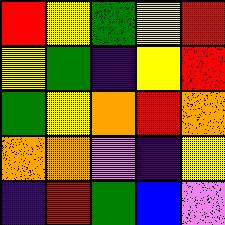[["red", "yellow", "green", "yellow", "red"], ["yellow", "green", "indigo", "yellow", "red"], ["green", "yellow", "orange", "red", "orange"], ["orange", "orange", "violet", "indigo", "yellow"], ["indigo", "red", "green", "blue", "violet"]]